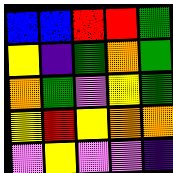[["blue", "blue", "red", "red", "green"], ["yellow", "indigo", "green", "orange", "green"], ["orange", "green", "violet", "yellow", "green"], ["yellow", "red", "yellow", "orange", "orange"], ["violet", "yellow", "violet", "violet", "indigo"]]